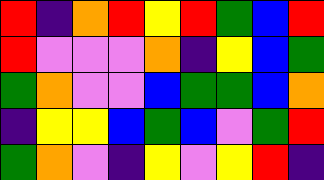[["red", "indigo", "orange", "red", "yellow", "red", "green", "blue", "red"], ["red", "violet", "violet", "violet", "orange", "indigo", "yellow", "blue", "green"], ["green", "orange", "violet", "violet", "blue", "green", "green", "blue", "orange"], ["indigo", "yellow", "yellow", "blue", "green", "blue", "violet", "green", "red"], ["green", "orange", "violet", "indigo", "yellow", "violet", "yellow", "red", "indigo"]]